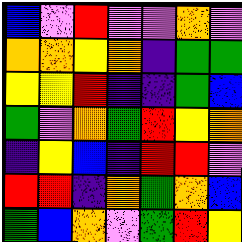[["blue", "violet", "red", "violet", "violet", "orange", "violet"], ["orange", "orange", "yellow", "orange", "indigo", "green", "green"], ["yellow", "yellow", "red", "indigo", "indigo", "green", "blue"], ["green", "violet", "orange", "green", "red", "yellow", "orange"], ["indigo", "yellow", "blue", "indigo", "red", "red", "violet"], ["red", "red", "indigo", "orange", "green", "orange", "blue"], ["green", "blue", "orange", "violet", "green", "red", "yellow"]]